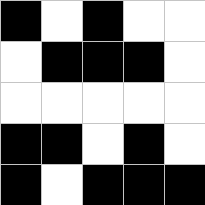[["black", "white", "black", "white", "white"], ["white", "black", "black", "black", "white"], ["white", "white", "white", "white", "white"], ["black", "black", "white", "black", "white"], ["black", "white", "black", "black", "black"]]